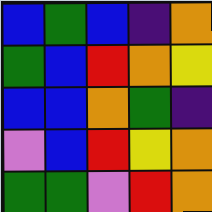[["blue", "green", "blue", "indigo", "orange"], ["green", "blue", "red", "orange", "yellow"], ["blue", "blue", "orange", "green", "indigo"], ["violet", "blue", "red", "yellow", "orange"], ["green", "green", "violet", "red", "orange"]]